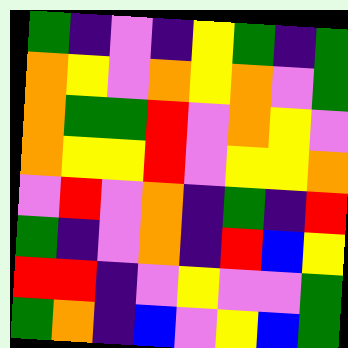[["green", "indigo", "violet", "indigo", "yellow", "green", "indigo", "green"], ["orange", "yellow", "violet", "orange", "yellow", "orange", "violet", "green"], ["orange", "green", "green", "red", "violet", "orange", "yellow", "violet"], ["orange", "yellow", "yellow", "red", "violet", "yellow", "yellow", "orange"], ["violet", "red", "violet", "orange", "indigo", "green", "indigo", "red"], ["green", "indigo", "violet", "orange", "indigo", "red", "blue", "yellow"], ["red", "red", "indigo", "violet", "yellow", "violet", "violet", "green"], ["green", "orange", "indigo", "blue", "violet", "yellow", "blue", "green"]]